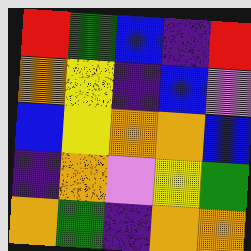[["red", "green", "blue", "indigo", "red"], ["orange", "yellow", "indigo", "blue", "violet"], ["blue", "yellow", "orange", "orange", "blue"], ["indigo", "orange", "violet", "yellow", "green"], ["orange", "green", "indigo", "orange", "orange"]]